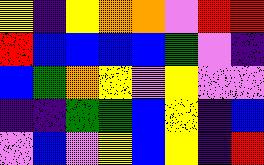[["yellow", "indigo", "yellow", "orange", "orange", "violet", "red", "red"], ["red", "blue", "blue", "blue", "blue", "green", "violet", "indigo"], ["blue", "green", "orange", "yellow", "violet", "yellow", "violet", "violet"], ["indigo", "indigo", "green", "green", "blue", "yellow", "indigo", "blue"], ["violet", "blue", "violet", "yellow", "blue", "yellow", "indigo", "red"]]